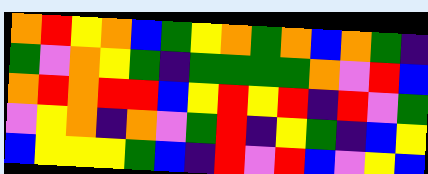[["orange", "red", "yellow", "orange", "blue", "green", "yellow", "orange", "green", "orange", "blue", "orange", "green", "indigo"], ["green", "violet", "orange", "yellow", "green", "indigo", "green", "green", "green", "green", "orange", "violet", "red", "blue"], ["orange", "red", "orange", "red", "red", "blue", "yellow", "red", "yellow", "red", "indigo", "red", "violet", "green"], ["violet", "yellow", "orange", "indigo", "orange", "violet", "green", "red", "indigo", "yellow", "green", "indigo", "blue", "yellow"], ["blue", "yellow", "yellow", "yellow", "green", "blue", "indigo", "red", "violet", "red", "blue", "violet", "yellow", "blue"]]